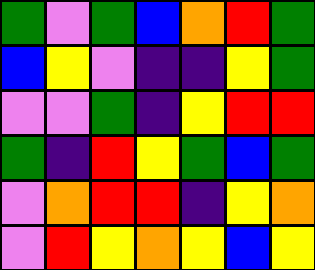[["green", "violet", "green", "blue", "orange", "red", "green"], ["blue", "yellow", "violet", "indigo", "indigo", "yellow", "green"], ["violet", "violet", "green", "indigo", "yellow", "red", "red"], ["green", "indigo", "red", "yellow", "green", "blue", "green"], ["violet", "orange", "red", "red", "indigo", "yellow", "orange"], ["violet", "red", "yellow", "orange", "yellow", "blue", "yellow"]]